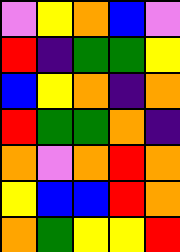[["violet", "yellow", "orange", "blue", "violet"], ["red", "indigo", "green", "green", "yellow"], ["blue", "yellow", "orange", "indigo", "orange"], ["red", "green", "green", "orange", "indigo"], ["orange", "violet", "orange", "red", "orange"], ["yellow", "blue", "blue", "red", "orange"], ["orange", "green", "yellow", "yellow", "red"]]